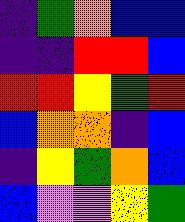[["indigo", "green", "orange", "blue", "blue"], ["indigo", "indigo", "red", "red", "blue"], ["red", "red", "yellow", "green", "red"], ["blue", "orange", "orange", "indigo", "blue"], ["indigo", "yellow", "green", "orange", "blue"], ["blue", "violet", "violet", "yellow", "green"]]